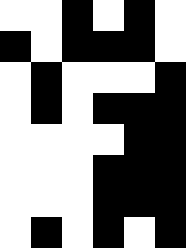[["white", "white", "black", "white", "black", "white"], ["black", "white", "black", "black", "black", "white"], ["white", "black", "white", "white", "white", "black"], ["white", "black", "white", "black", "black", "black"], ["white", "white", "white", "white", "black", "black"], ["white", "white", "white", "black", "black", "black"], ["white", "white", "white", "black", "black", "black"], ["white", "black", "white", "black", "white", "black"]]